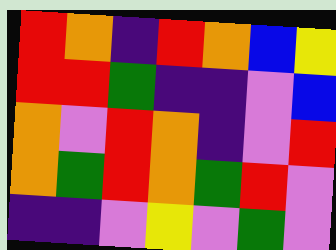[["red", "orange", "indigo", "red", "orange", "blue", "yellow"], ["red", "red", "green", "indigo", "indigo", "violet", "blue"], ["orange", "violet", "red", "orange", "indigo", "violet", "red"], ["orange", "green", "red", "orange", "green", "red", "violet"], ["indigo", "indigo", "violet", "yellow", "violet", "green", "violet"]]